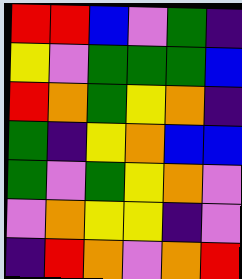[["red", "red", "blue", "violet", "green", "indigo"], ["yellow", "violet", "green", "green", "green", "blue"], ["red", "orange", "green", "yellow", "orange", "indigo"], ["green", "indigo", "yellow", "orange", "blue", "blue"], ["green", "violet", "green", "yellow", "orange", "violet"], ["violet", "orange", "yellow", "yellow", "indigo", "violet"], ["indigo", "red", "orange", "violet", "orange", "red"]]